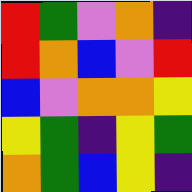[["red", "green", "violet", "orange", "indigo"], ["red", "orange", "blue", "violet", "red"], ["blue", "violet", "orange", "orange", "yellow"], ["yellow", "green", "indigo", "yellow", "green"], ["orange", "green", "blue", "yellow", "indigo"]]